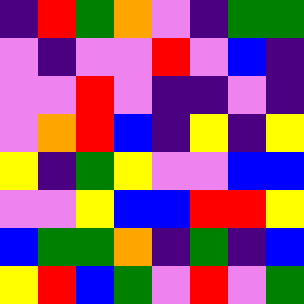[["indigo", "red", "green", "orange", "violet", "indigo", "green", "green"], ["violet", "indigo", "violet", "violet", "red", "violet", "blue", "indigo"], ["violet", "violet", "red", "violet", "indigo", "indigo", "violet", "indigo"], ["violet", "orange", "red", "blue", "indigo", "yellow", "indigo", "yellow"], ["yellow", "indigo", "green", "yellow", "violet", "violet", "blue", "blue"], ["violet", "violet", "yellow", "blue", "blue", "red", "red", "yellow"], ["blue", "green", "green", "orange", "indigo", "green", "indigo", "blue"], ["yellow", "red", "blue", "green", "violet", "red", "violet", "green"]]